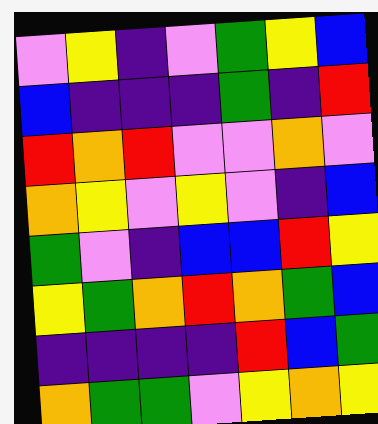[["violet", "yellow", "indigo", "violet", "green", "yellow", "blue"], ["blue", "indigo", "indigo", "indigo", "green", "indigo", "red"], ["red", "orange", "red", "violet", "violet", "orange", "violet"], ["orange", "yellow", "violet", "yellow", "violet", "indigo", "blue"], ["green", "violet", "indigo", "blue", "blue", "red", "yellow"], ["yellow", "green", "orange", "red", "orange", "green", "blue"], ["indigo", "indigo", "indigo", "indigo", "red", "blue", "green"], ["orange", "green", "green", "violet", "yellow", "orange", "yellow"]]